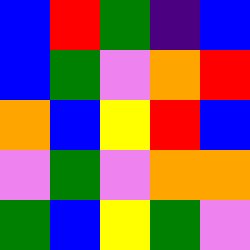[["blue", "red", "green", "indigo", "blue"], ["blue", "green", "violet", "orange", "red"], ["orange", "blue", "yellow", "red", "blue"], ["violet", "green", "violet", "orange", "orange"], ["green", "blue", "yellow", "green", "violet"]]